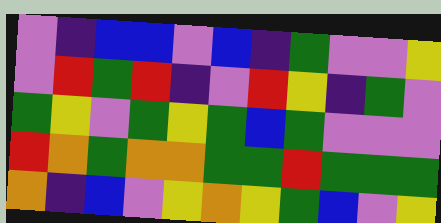[["violet", "indigo", "blue", "blue", "violet", "blue", "indigo", "green", "violet", "violet", "yellow"], ["violet", "red", "green", "red", "indigo", "violet", "red", "yellow", "indigo", "green", "violet"], ["green", "yellow", "violet", "green", "yellow", "green", "blue", "green", "violet", "violet", "violet"], ["red", "orange", "green", "orange", "orange", "green", "green", "red", "green", "green", "green"], ["orange", "indigo", "blue", "violet", "yellow", "orange", "yellow", "green", "blue", "violet", "yellow"]]